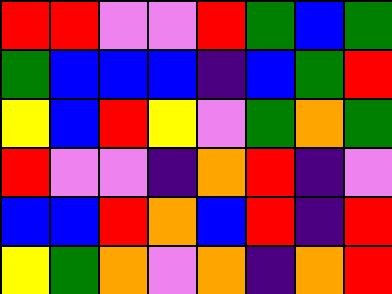[["red", "red", "violet", "violet", "red", "green", "blue", "green"], ["green", "blue", "blue", "blue", "indigo", "blue", "green", "red"], ["yellow", "blue", "red", "yellow", "violet", "green", "orange", "green"], ["red", "violet", "violet", "indigo", "orange", "red", "indigo", "violet"], ["blue", "blue", "red", "orange", "blue", "red", "indigo", "red"], ["yellow", "green", "orange", "violet", "orange", "indigo", "orange", "red"]]